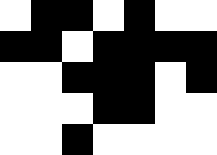[["white", "black", "black", "white", "black", "white", "white"], ["black", "black", "white", "black", "black", "black", "black"], ["white", "white", "black", "black", "black", "white", "black"], ["white", "white", "white", "black", "black", "white", "white"], ["white", "white", "black", "white", "white", "white", "white"]]